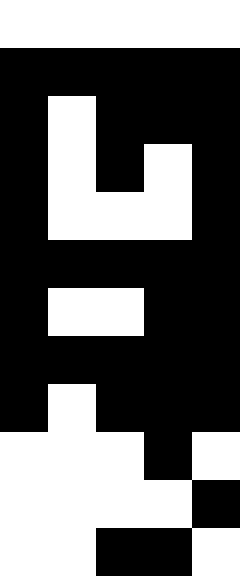[["white", "white", "white", "white", "white"], ["black", "black", "black", "black", "black"], ["black", "white", "black", "black", "black"], ["black", "white", "black", "white", "black"], ["black", "white", "white", "white", "black"], ["black", "black", "black", "black", "black"], ["black", "white", "white", "black", "black"], ["black", "black", "black", "black", "black"], ["black", "white", "black", "black", "black"], ["white", "white", "white", "black", "white"], ["white", "white", "white", "white", "black"], ["white", "white", "black", "black", "white"]]